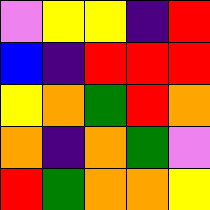[["violet", "yellow", "yellow", "indigo", "red"], ["blue", "indigo", "red", "red", "red"], ["yellow", "orange", "green", "red", "orange"], ["orange", "indigo", "orange", "green", "violet"], ["red", "green", "orange", "orange", "yellow"]]